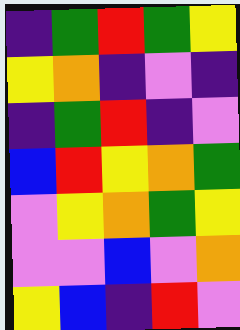[["indigo", "green", "red", "green", "yellow"], ["yellow", "orange", "indigo", "violet", "indigo"], ["indigo", "green", "red", "indigo", "violet"], ["blue", "red", "yellow", "orange", "green"], ["violet", "yellow", "orange", "green", "yellow"], ["violet", "violet", "blue", "violet", "orange"], ["yellow", "blue", "indigo", "red", "violet"]]